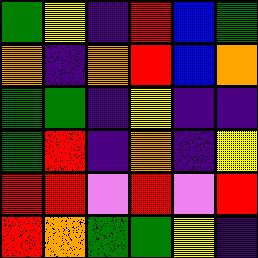[["green", "yellow", "indigo", "red", "blue", "green"], ["orange", "indigo", "orange", "red", "blue", "orange"], ["green", "green", "indigo", "yellow", "indigo", "indigo"], ["green", "red", "indigo", "orange", "indigo", "yellow"], ["red", "red", "violet", "red", "violet", "red"], ["red", "orange", "green", "green", "yellow", "indigo"]]